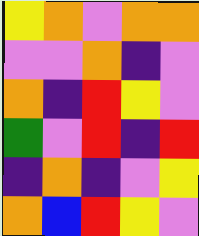[["yellow", "orange", "violet", "orange", "orange"], ["violet", "violet", "orange", "indigo", "violet"], ["orange", "indigo", "red", "yellow", "violet"], ["green", "violet", "red", "indigo", "red"], ["indigo", "orange", "indigo", "violet", "yellow"], ["orange", "blue", "red", "yellow", "violet"]]